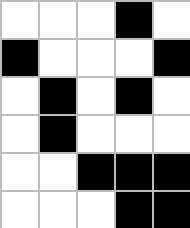[["white", "white", "white", "black", "white"], ["black", "white", "white", "white", "black"], ["white", "black", "white", "black", "white"], ["white", "black", "white", "white", "white"], ["white", "white", "black", "black", "black"], ["white", "white", "white", "black", "black"]]